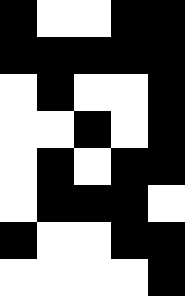[["black", "white", "white", "black", "black"], ["black", "black", "black", "black", "black"], ["white", "black", "white", "white", "black"], ["white", "white", "black", "white", "black"], ["white", "black", "white", "black", "black"], ["white", "black", "black", "black", "white"], ["black", "white", "white", "black", "black"], ["white", "white", "white", "white", "black"]]